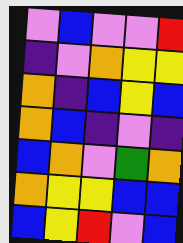[["violet", "blue", "violet", "violet", "red"], ["indigo", "violet", "orange", "yellow", "yellow"], ["orange", "indigo", "blue", "yellow", "blue"], ["orange", "blue", "indigo", "violet", "indigo"], ["blue", "orange", "violet", "green", "orange"], ["orange", "yellow", "yellow", "blue", "blue"], ["blue", "yellow", "red", "violet", "blue"]]